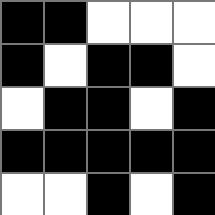[["black", "black", "white", "white", "white"], ["black", "white", "black", "black", "white"], ["white", "black", "black", "white", "black"], ["black", "black", "black", "black", "black"], ["white", "white", "black", "white", "black"]]